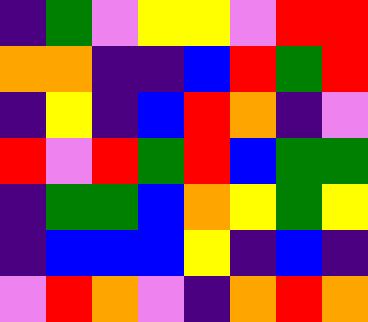[["indigo", "green", "violet", "yellow", "yellow", "violet", "red", "red"], ["orange", "orange", "indigo", "indigo", "blue", "red", "green", "red"], ["indigo", "yellow", "indigo", "blue", "red", "orange", "indigo", "violet"], ["red", "violet", "red", "green", "red", "blue", "green", "green"], ["indigo", "green", "green", "blue", "orange", "yellow", "green", "yellow"], ["indigo", "blue", "blue", "blue", "yellow", "indigo", "blue", "indigo"], ["violet", "red", "orange", "violet", "indigo", "orange", "red", "orange"]]